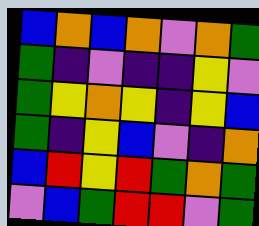[["blue", "orange", "blue", "orange", "violet", "orange", "green"], ["green", "indigo", "violet", "indigo", "indigo", "yellow", "violet"], ["green", "yellow", "orange", "yellow", "indigo", "yellow", "blue"], ["green", "indigo", "yellow", "blue", "violet", "indigo", "orange"], ["blue", "red", "yellow", "red", "green", "orange", "green"], ["violet", "blue", "green", "red", "red", "violet", "green"]]